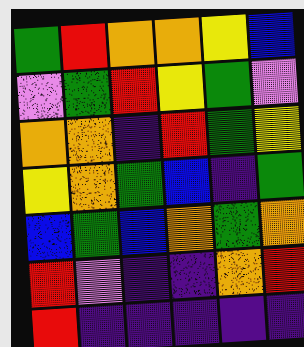[["green", "red", "orange", "orange", "yellow", "blue"], ["violet", "green", "red", "yellow", "green", "violet"], ["orange", "orange", "indigo", "red", "green", "yellow"], ["yellow", "orange", "green", "blue", "indigo", "green"], ["blue", "green", "blue", "orange", "green", "orange"], ["red", "violet", "indigo", "indigo", "orange", "red"], ["red", "indigo", "indigo", "indigo", "indigo", "indigo"]]